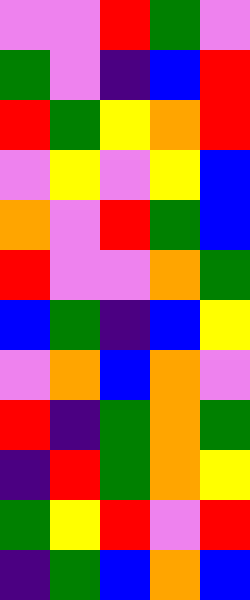[["violet", "violet", "red", "green", "violet"], ["green", "violet", "indigo", "blue", "red"], ["red", "green", "yellow", "orange", "red"], ["violet", "yellow", "violet", "yellow", "blue"], ["orange", "violet", "red", "green", "blue"], ["red", "violet", "violet", "orange", "green"], ["blue", "green", "indigo", "blue", "yellow"], ["violet", "orange", "blue", "orange", "violet"], ["red", "indigo", "green", "orange", "green"], ["indigo", "red", "green", "orange", "yellow"], ["green", "yellow", "red", "violet", "red"], ["indigo", "green", "blue", "orange", "blue"]]